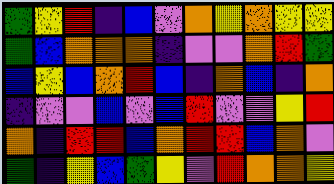[["green", "yellow", "red", "indigo", "blue", "violet", "orange", "yellow", "orange", "yellow", "yellow"], ["green", "blue", "orange", "orange", "orange", "indigo", "violet", "violet", "orange", "red", "green"], ["blue", "yellow", "blue", "orange", "red", "blue", "indigo", "orange", "blue", "indigo", "orange"], ["indigo", "violet", "violet", "blue", "violet", "blue", "red", "violet", "violet", "yellow", "red"], ["orange", "indigo", "red", "red", "blue", "orange", "red", "red", "blue", "orange", "violet"], ["green", "indigo", "yellow", "blue", "green", "yellow", "violet", "red", "orange", "orange", "yellow"]]